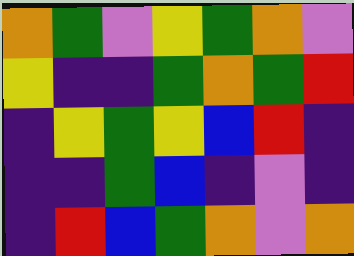[["orange", "green", "violet", "yellow", "green", "orange", "violet"], ["yellow", "indigo", "indigo", "green", "orange", "green", "red"], ["indigo", "yellow", "green", "yellow", "blue", "red", "indigo"], ["indigo", "indigo", "green", "blue", "indigo", "violet", "indigo"], ["indigo", "red", "blue", "green", "orange", "violet", "orange"]]